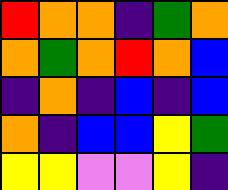[["red", "orange", "orange", "indigo", "green", "orange"], ["orange", "green", "orange", "red", "orange", "blue"], ["indigo", "orange", "indigo", "blue", "indigo", "blue"], ["orange", "indigo", "blue", "blue", "yellow", "green"], ["yellow", "yellow", "violet", "violet", "yellow", "indigo"]]